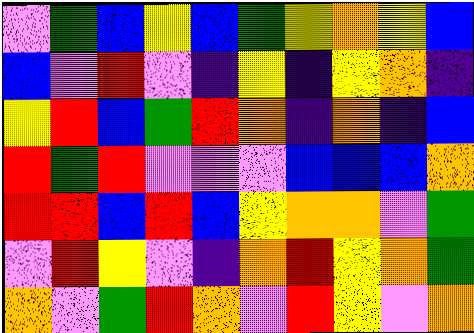[["violet", "green", "blue", "yellow", "blue", "green", "yellow", "orange", "yellow", "blue"], ["blue", "violet", "red", "violet", "indigo", "yellow", "indigo", "yellow", "orange", "indigo"], ["yellow", "red", "blue", "green", "red", "orange", "indigo", "orange", "indigo", "blue"], ["red", "green", "red", "violet", "violet", "violet", "blue", "blue", "blue", "orange"], ["red", "red", "blue", "red", "blue", "yellow", "orange", "orange", "violet", "green"], ["violet", "red", "yellow", "violet", "indigo", "orange", "red", "yellow", "orange", "green"], ["orange", "violet", "green", "red", "orange", "violet", "red", "yellow", "violet", "orange"]]